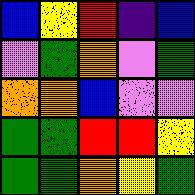[["blue", "yellow", "red", "indigo", "blue"], ["violet", "green", "orange", "violet", "green"], ["orange", "orange", "blue", "violet", "violet"], ["green", "green", "red", "red", "yellow"], ["green", "green", "orange", "yellow", "green"]]